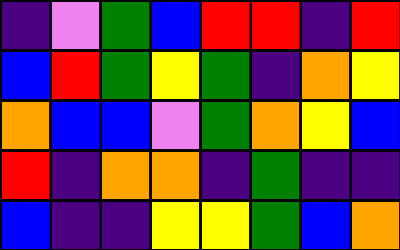[["indigo", "violet", "green", "blue", "red", "red", "indigo", "red"], ["blue", "red", "green", "yellow", "green", "indigo", "orange", "yellow"], ["orange", "blue", "blue", "violet", "green", "orange", "yellow", "blue"], ["red", "indigo", "orange", "orange", "indigo", "green", "indigo", "indigo"], ["blue", "indigo", "indigo", "yellow", "yellow", "green", "blue", "orange"]]